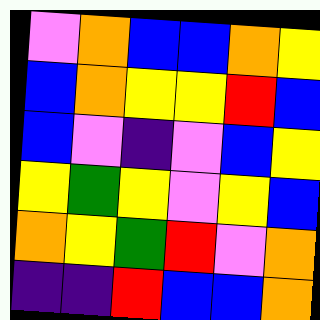[["violet", "orange", "blue", "blue", "orange", "yellow"], ["blue", "orange", "yellow", "yellow", "red", "blue"], ["blue", "violet", "indigo", "violet", "blue", "yellow"], ["yellow", "green", "yellow", "violet", "yellow", "blue"], ["orange", "yellow", "green", "red", "violet", "orange"], ["indigo", "indigo", "red", "blue", "blue", "orange"]]